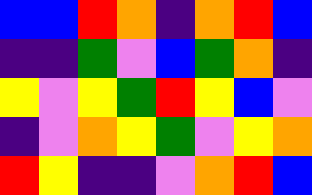[["blue", "blue", "red", "orange", "indigo", "orange", "red", "blue"], ["indigo", "indigo", "green", "violet", "blue", "green", "orange", "indigo"], ["yellow", "violet", "yellow", "green", "red", "yellow", "blue", "violet"], ["indigo", "violet", "orange", "yellow", "green", "violet", "yellow", "orange"], ["red", "yellow", "indigo", "indigo", "violet", "orange", "red", "blue"]]